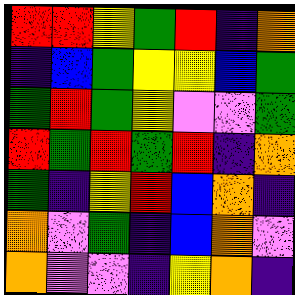[["red", "red", "yellow", "green", "red", "indigo", "orange"], ["indigo", "blue", "green", "yellow", "yellow", "blue", "green"], ["green", "red", "green", "yellow", "violet", "violet", "green"], ["red", "green", "red", "green", "red", "indigo", "orange"], ["green", "indigo", "yellow", "red", "blue", "orange", "indigo"], ["orange", "violet", "green", "indigo", "blue", "orange", "violet"], ["orange", "violet", "violet", "indigo", "yellow", "orange", "indigo"]]